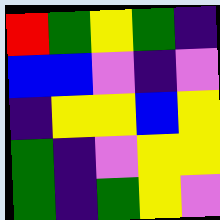[["red", "green", "yellow", "green", "indigo"], ["blue", "blue", "violet", "indigo", "violet"], ["indigo", "yellow", "yellow", "blue", "yellow"], ["green", "indigo", "violet", "yellow", "yellow"], ["green", "indigo", "green", "yellow", "violet"]]